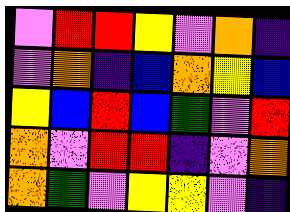[["violet", "red", "red", "yellow", "violet", "orange", "indigo"], ["violet", "orange", "indigo", "blue", "orange", "yellow", "blue"], ["yellow", "blue", "red", "blue", "green", "violet", "red"], ["orange", "violet", "red", "red", "indigo", "violet", "orange"], ["orange", "green", "violet", "yellow", "yellow", "violet", "indigo"]]